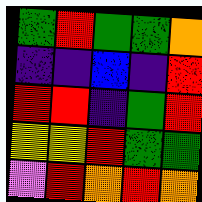[["green", "red", "green", "green", "orange"], ["indigo", "indigo", "blue", "indigo", "red"], ["red", "red", "indigo", "green", "red"], ["yellow", "yellow", "red", "green", "green"], ["violet", "red", "orange", "red", "orange"]]